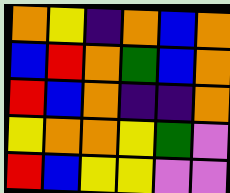[["orange", "yellow", "indigo", "orange", "blue", "orange"], ["blue", "red", "orange", "green", "blue", "orange"], ["red", "blue", "orange", "indigo", "indigo", "orange"], ["yellow", "orange", "orange", "yellow", "green", "violet"], ["red", "blue", "yellow", "yellow", "violet", "violet"]]